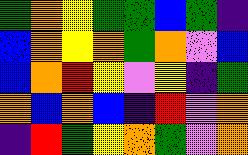[["green", "orange", "yellow", "green", "green", "blue", "green", "indigo"], ["blue", "orange", "yellow", "orange", "green", "orange", "violet", "blue"], ["blue", "orange", "red", "yellow", "violet", "yellow", "indigo", "green"], ["orange", "blue", "orange", "blue", "indigo", "red", "violet", "orange"], ["indigo", "red", "green", "yellow", "orange", "green", "violet", "orange"]]